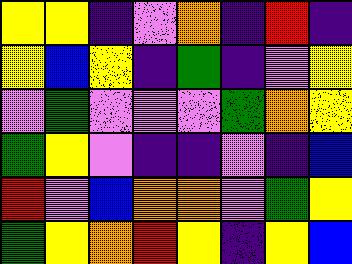[["yellow", "yellow", "indigo", "violet", "orange", "indigo", "red", "indigo"], ["yellow", "blue", "yellow", "indigo", "green", "indigo", "violet", "yellow"], ["violet", "green", "violet", "violet", "violet", "green", "orange", "yellow"], ["green", "yellow", "violet", "indigo", "indigo", "violet", "indigo", "blue"], ["red", "violet", "blue", "orange", "orange", "violet", "green", "yellow"], ["green", "yellow", "orange", "red", "yellow", "indigo", "yellow", "blue"]]